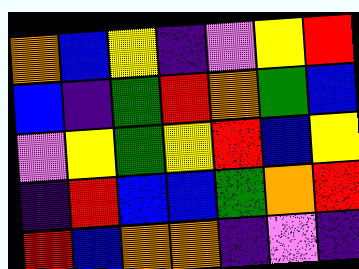[["orange", "blue", "yellow", "indigo", "violet", "yellow", "red"], ["blue", "indigo", "green", "red", "orange", "green", "blue"], ["violet", "yellow", "green", "yellow", "red", "blue", "yellow"], ["indigo", "red", "blue", "blue", "green", "orange", "red"], ["red", "blue", "orange", "orange", "indigo", "violet", "indigo"]]